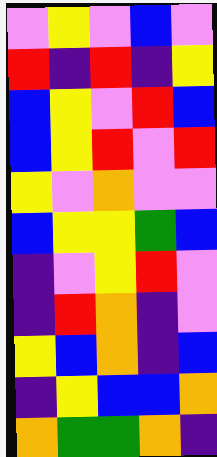[["violet", "yellow", "violet", "blue", "violet"], ["red", "indigo", "red", "indigo", "yellow"], ["blue", "yellow", "violet", "red", "blue"], ["blue", "yellow", "red", "violet", "red"], ["yellow", "violet", "orange", "violet", "violet"], ["blue", "yellow", "yellow", "green", "blue"], ["indigo", "violet", "yellow", "red", "violet"], ["indigo", "red", "orange", "indigo", "violet"], ["yellow", "blue", "orange", "indigo", "blue"], ["indigo", "yellow", "blue", "blue", "orange"], ["orange", "green", "green", "orange", "indigo"]]